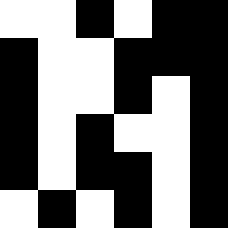[["white", "white", "black", "white", "black", "black"], ["black", "white", "white", "black", "black", "black"], ["black", "white", "white", "black", "white", "black"], ["black", "white", "black", "white", "white", "black"], ["black", "white", "black", "black", "white", "black"], ["white", "black", "white", "black", "white", "black"]]